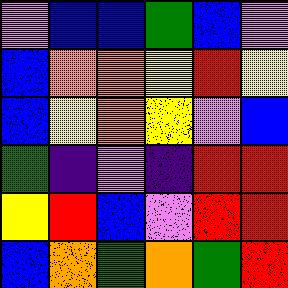[["violet", "blue", "blue", "green", "blue", "violet"], ["blue", "orange", "orange", "yellow", "red", "yellow"], ["blue", "yellow", "orange", "yellow", "violet", "blue"], ["green", "indigo", "violet", "indigo", "red", "red"], ["yellow", "red", "blue", "violet", "red", "red"], ["blue", "orange", "green", "orange", "green", "red"]]